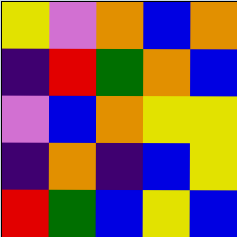[["yellow", "violet", "orange", "blue", "orange"], ["indigo", "red", "green", "orange", "blue"], ["violet", "blue", "orange", "yellow", "yellow"], ["indigo", "orange", "indigo", "blue", "yellow"], ["red", "green", "blue", "yellow", "blue"]]